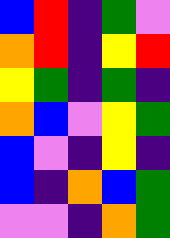[["blue", "red", "indigo", "green", "violet"], ["orange", "red", "indigo", "yellow", "red"], ["yellow", "green", "indigo", "green", "indigo"], ["orange", "blue", "violet", "yellow", "green"], ["blue", "violet", "indigo", "yellow", "indigo"], ["blue", "indigo", "orange", "blue", "green"], ["violet", "violet", "indigo", "orange", "green"]]